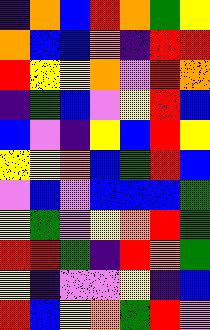[["indigo", "orange", "blue", "red", "orange", "green", "yellow"], ["orange", "blue", "blue", "orange", "indigo", "red", "red"], ["red", "yellow", "yellow", "orange", "violet", "red", "orange"], ["indigo", "green", "blue", "violet", "yellow", "red", "blue"], ["blue", "violet", "indigo", "yellow", "blue", "red", "yellow"], ["yellow", "yellow", "orange", "blue", "green", "red", "blue"], ["violet", "blue", "violet", "blue", "blue", "blue", "green"], ["yellow", "green", "violet", "yellow", "orange", "red", "green"], ["red", "red", "green", "indigo", "red", "orange", "green"], ["yellow", "indigo", "violet", "violet", "yellow", "indigo", "blue"], ["red", "blue", "yellow", "orange", "green", "red", "violet"]]